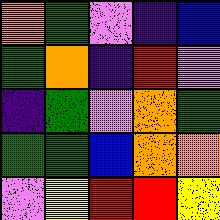[["orange", "green", "violet", "indigo", "blue"], ["green", "orange", "indigo", "red", "violet"], ["indigo", "green", "violet", "orange", "green"], ["green", "green", "blue", "orange", "orange"], ["violet", "yellow", "red", "red", "yellow"]]